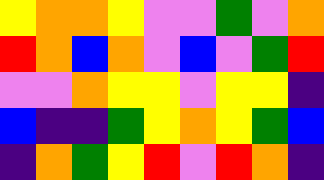[["yellow", "orange", "orange", "yellow", "violet", "violet", "green", "violet", "orange"], ["red", "orange", "blue", "orange", "violet", "blue", "violet", "green", "red"], ["violet", "violet", "orange", "yellow", "yellow", "violet", "yellow", "yellow", "indigo"], ["blue", "indigo", "indigo", "green", "yellow", "orange", "yellow", "green", "blue"], ["indigo", "orange", "green", "yellow", "red", "violet", "red", "orange", "indigo"]]